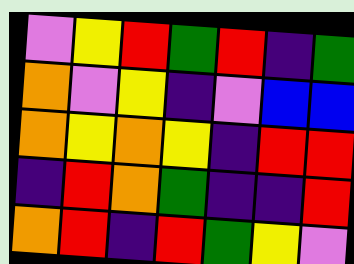[["violet", "yellow", "red", "green", "red", "indigo", "green"], ["orange", "violet", "yellow", "indigo", "violet", "blue", "blue"], ["orange", "yellow", "orange", "yellow", "indigo", "red", "red"], ["indigo", "red", "orange", "green", "indigo", "indigo", "red"], ["orange", "red", "indigo", "red", "green", "yellow", "violet"]]